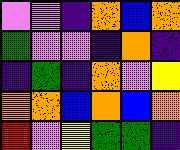[["violet", "violet", "indigo", "orange", "blue", "orange"], ["green", "violet", "violet", "indigo", "orange", "indigo"], ["indigo", "green", "indigo", "orange", "violet", "yellow"], ["orange", "orange", "blue", "orange", "blue", "orange"], ["red", "violet", "yellow", "green", "green", "indigo"]]